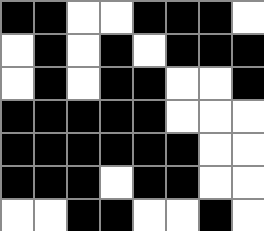[["black", "black", "white", "white", "black", "black", "black", "white"], ["white", "black", "white", "black", "white", "black", "black", "black"], ["white", "black", "white", "black", "black", "white", "white", "black"], ["black", "black", "black", "black", "black", "white", "white", "white"], ["black", "black", "black", "black", "black", "black", "white", "white"], ["black", "black", "black", "white", "black", "black", "white", "white"], ["white", "white", "black", "black", "white", "white", "black", "white"]]